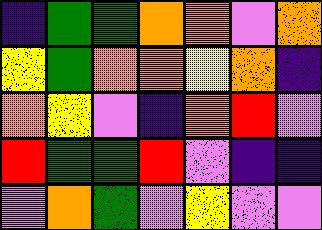[["indigo", "green", "green", "orange", "orange", "violet", "orange"], ["yellow", "green", "orange", "orange", "yellow", "orange", "indigo"], ["orange", "yellow", "violet", "indigo", "orange", "red", "violet"], ["red", "green", "green", "red", "violet", "indigo", "indigo"], ["violet", "orange", "green", "violet", "yellow", "violet", "violet"]]